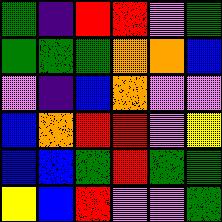[["green", "indigo", "red", "red", "violet", "green"], ["green", "green", "green", "orange", "orange", "blue"], ["violet", "indigo", "blue", "orange", "violet", "violet"], ["blue", "orange", "red", "red", "violet", "yellow"], ["blue", "blue", "green", "red", "green", "green"], ["yellow", "blue", "red", "violet", "violet", "green"]]